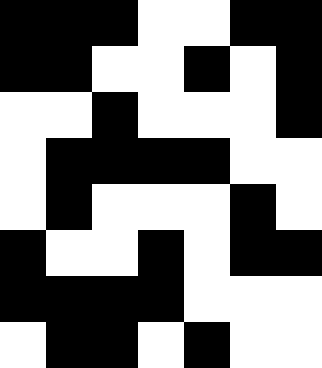[["black", "black", "black", "white", "white", "black", "black"], ["black", "black", "white", "white", "black", "white", "black"], ["white", "white", "black", "white", "white", "white", "black"], ["white", "black", "black", "black", "black", "white", "white"], ["white", "black", "white", "white", "white", "black", "white"], ["black", "white", "white", "black", "white", "black", "black"], ["black", "black", "black", "black", "white", "white", "white"], ["white", "black", "black", "white", "black", "white", "white"]]